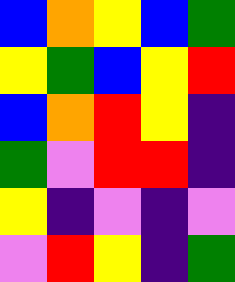[["blue", "orange", "yellow", "blue", "green"], ["yellow", "green", "blue", "yellow", "red"], ["blue", "orange", "red", "yellow", "indigo"], ["green", "violet", "red", "red", "indigo"], ["yellow", "indigo", "violet", "indigo", "violet"], ["violet", "red", "yellow", "indigo", "green"]]